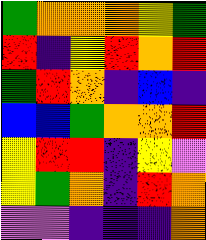[["green", "orange", "orange", "orange", "yellow", "green"], ["red", "indigo", "yellow", "red", "orange", "red"], ["green", "red", "orange", "indigo", "blue", "indigo"], ["blue", "blue", "green", "orange", "orange", "red"], ["yellow", "red", "red", "indigo", "yellow", "violet"], ["yellow", "green", "orange", "indigo", "red", "orange"], ["violet", "violet", "indigo", "indigo", "indigo", "orange"]]